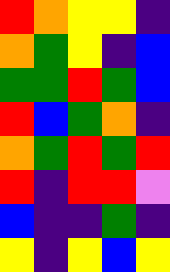[["red", "orange", "yellow", "yellow", "indigo"], ["orange", "green", "yellow", "indigo", "blue"], ["green", "green", "red", "green", "blue"], ["red", "blue", "green", "orange", "indigo"], ["orange", "green", "red", "green", "red"], ["red", "indigo", "red", "red", "violet"], ["blue", "indigo", "indigo", "green", "indigo"], ["yellow", "indigo", "yellow", "blue", "yellow"]]